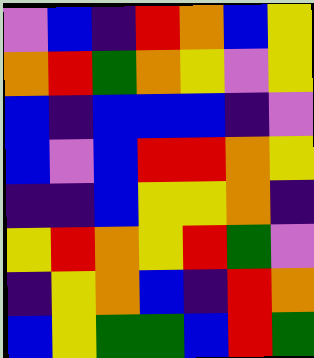[["violet", "blue", "indigo", "red", "orange", "blue", "yellow"], ["orange", "red", "green", "orange", "yellow", "violet", "yellow"], ["blue", "indigo", "blue", "blue", "blue", "indigo", "violet"], ["blue", "violet", "blue", "red", "red", "orange", "yellow"], ["indigo", "indigo", "blue", "yellow", "yellow", "orange", "indigo"], ["yellow", "red", "orange", "yellow", "red", "green", "violet"], ["indigo", "yellow", "orange", "blue", "indigo", "red", "orange"], ["blue", "yellow", "green", "green", "blue", "red", "green"]]